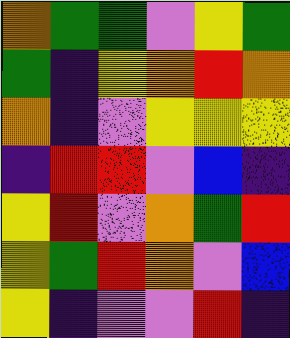[["orange", "green", "green", "violet", "yellow", "green"], ["green", "indigo", "yellow", "orange", "red", "orange"], ["orange", "indigo", "violet", "yellow", "yellow", "yellow"], ["indigo", "red", "red", "violet", "blue", "indigo"], ["yellow", "red", "violet", "orange", "green", "red"], ["yellow", "green", "red", "orange", "violet", "blue"], ["yellow", "indigo", "violet", "violet", "red", "indigo"]]